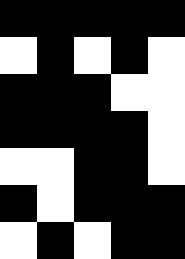[["black", "black", "black", "black", "black"], ["white", "black", "white", "black", "white"], ["black", "black", "black", "white", "white"], ["black", "black", "black", "black", "white"], ["white", "white", "black", "black", "white"], ["black", "white", "black", "black", "black"], ["white", "black", "white", "black", "black"]]